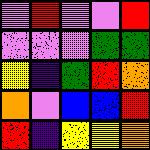[["violet", "red", "violet", "violet", "red"], ["violet", "violet", "violet", "green", "green"], ["yellow", "indigo", "green", "red", "orange"], ["orange", "violet", "blue", "blue", "red"], ["red", "indigo", "yellow", "yellow", "orange"]]